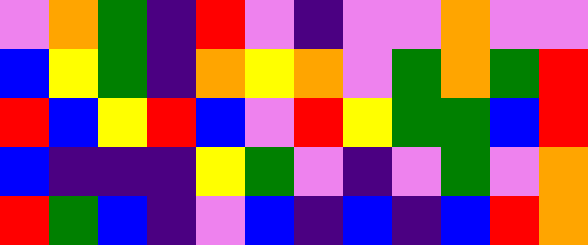[["violet", "orange", "green", "indigo", "red", "violet", "indigo", "violet", "violet", "orange", "violet", "violet"], ["blue", "yellow", "green", "indigo", "orange", "yellow", "orange", "violet", "green", "orange", "green", "red"], ["red", "blue", "yellow", "red", "blue", "violet", "red", "yellow", "green", "green", "blue", "red"], ["blue", "indigo", "indigo", "indigo", "yellow", "green", "violet", "indigo", "violet", "green", "violet", "orange"], ["red", "green", "blue", "indigo", "violet", "blue", "indigo", "blue", "indigo", "blue", "red", "orange"]]